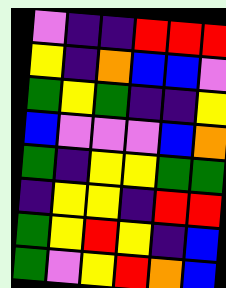[["violet", "indigo", "indigo", "red", "red", "red"], ["yellow", "indigo", "orange", "blue", "blue", "violet"], ["green", "yellow", "green", "indigo", "indigo", "yellow"], ["blue", "violet", "violet", "violet", "blue", "orange"], ["green", "indigo", "yellow", "yellow", "green", "green"], ["indigo", "yellow", "yellow", "indigo", "red", "red"], ["green", "yellow", "red", "yellow", "indigo", "blue"], ["green", "violet", "yellow", "red", "orange", "blue"]]